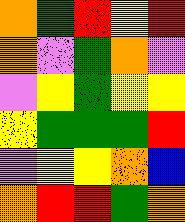[["orange", "green", "red", "yellow", "red"], ["orange", "violet", "green", "orange", "violet"], ["violet", "yellow", "green", "yellow", "yellow"], ["yellow", "green", "green", "green", "red"], ["violet", "yellow", "yellow", "orange", "blue"], ["orange", "red", "red", "green", "orange"]]